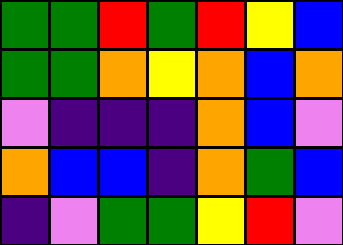[["green", "green", "red", "green", "red", "yellow", "blue"], ["green", "green", "orange", "yellow", "orange", "blue", "orange"], ["violet", "indigo", "indigo", "indigo", "orange", "blue", "violet"], ["orange", "blue", "blue", "indigo", "orange", "green", "blue"], ["indigo", "violet", "green", "green", "yellow", "red", "violet"]]